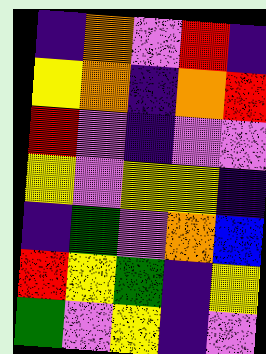[["indigo", "orange", "violet", "red", "indigo"], ["yellow", "orange", "indigo", "orange", "red"], ["red", "violet", "indigo", "violet", "violet"], ["yellow", "violet", "yellow", "yellow", "indigo"], ["indigo", "green", "violet", "orange", "blue"], ["red", "yellow", "green", "indigo", "yellow"], ["green", "violet", "yellow", "indigo", "violet"]]